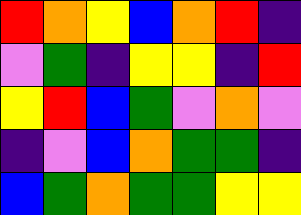[["red", "orange", "yellow", "blue", "orange", "red", "indigo"], ["violet", "green", "indigo", "yellow", "yellow", "indigo", "red"], ["yellow", "red", "blue", "green", "violet", "orange", "violet"], ["indigo", "violet", "blue", "orange", "green", "green", "indigo"], ["blue", "green", "orange", "green", "green", "yellow", "yellow"]]